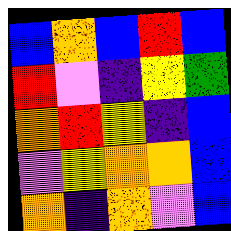[["blue", "orange", "blue", "red", "blue"], ["red", "violet", "indigo", "yellow", "green"], ["orange", "red", "yellow", "indigo", "blue"], ["violet", "yellow", "orange", "orange", "blue"], ["orange", "indigo", "orange", "violet", "blue"]]